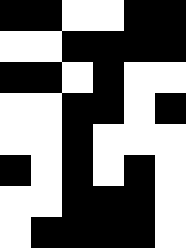[["black", "black", "white", "white", "black", "black"], ["white", "white", "black", "black", "black", "black"], ["black", "black", "white", "black", "white", "white"], ["white", "white", "black", "black", "white", "black"], ["white", "white", "black", "white", "white", "white"], ["black", "white", "black", "white", "black", "white"], ["white", "white", "black", "black", "black", "white"], ["white", "black", "black", "black", "black", "white"]]